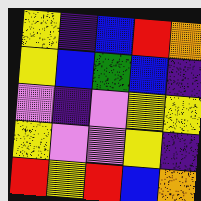[["yellow", "indigo", "blue", "red", "orange"], ["yellow", "blue", "green", "blue", "indigo"], ["violet", "indigo", "violet", "yellow", "yellow"], ["yellow", "violet", "violet", "yellow", "indigo"], ["red", "yellow", "red", "blue", "orange"]]